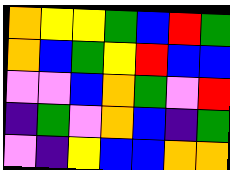[["orange", "yellow", "yellow", "green", "blue", "red", "green"], ["orange", "blue", "green", "yellow", "red", "blue", "blue"], ["violet", "violet", "blue", "orange", "green", "violet", "red"], ["indigo", "green", "violet", "orange", "blue", "indigo", "green"], ["violet", "indigo", "yellow", "blue", "blue", "orange", "orange"]]